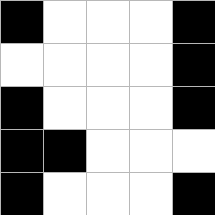[["black", "white", "white", "white", "black"], ["white", "white", "white", "white", "black"], ["black", "white", "white", "white", "black"], ["black", "black", "white", "white", "white"], ["black", "white", "white", "white", "black"]]